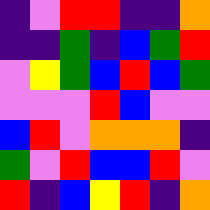[["indigo", "violet", "red", "red", "indigo", "indigo", "orange"], ["indigo", "indigo", "green", "indigo", "blue", "green", "red"], ["violet", "yellow", "green", "blue", "red", "blue", "green"], ["violet", "violet", "violet", "red", "blue", "violet", "violet"], ["blue", "red", "violet", "orange", "orange", "orange", "indigo"], ["green", "violet", "red", "blue", "blue", "red", "violet"], ["red", "indigo", "blue", "yellow", "red", "indigo", "orange"]]